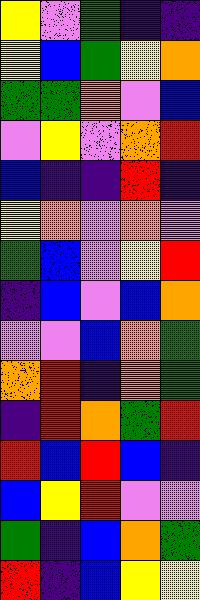[["yellow", "violet", "green", "indigo", "indigo"], ["yellow", "blue", "green", "yellow", "orange"], ["green", "green", "orange", "violet", "blue"], ["violet", "yellow", "violet", "orange", "red"], ["blue", "indigo", "indigo", "red", "indigo"], ["yellow", "orange", "violet", "orange", "violet"], ["green", "blue", "violet", "yellow", "red"], ["indigo", "blue", "violet", "blue", "orange"], ["violet", "violet", "blue", "orange", "green"], ["orange", "red", "indigo", "orange", "green"], ["indigo", "red", "orange", "green", "red"], ["red", "blue", "red", "blue", "indigo"], ["blue", "yellow", "red", "violet", "violet"], ["green", "indigo", "blue", "orange", "green"], ["red", "indigo", "blue", "yellow", "yellow"]]